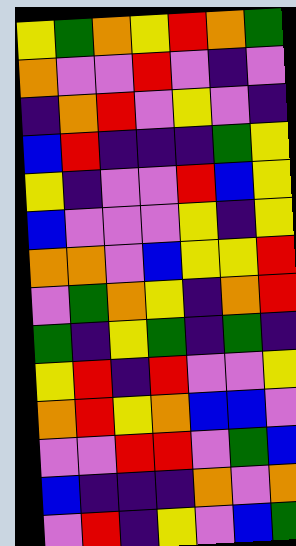[["yellow", "green", "orange", "yellow", "red", "orange", "green"], ["orange", "violet", "violet", "red", "violet", "indigo", "violet"], ["indigo", "orange", "red", "violet", "yellow", "violet", "indigo"], ["blue", "red", "indigo", "indigo", "indigo", "green", "yellow"], ["yellow", "indigo", "violet", "violet", "red", "blue", "yellow"], ["blue", "violet", "violet", "violet", "yellow", "indigo", "yellow"], ["orange", "orange", "violet", "blue", "yellow", "yellow", "red"], ["violet", "green", "orange", "yellow", "indigo", "orange", "red"], ["green", "indigo", "yellow", "green", "indigo", "green", "indigo"], ["yellow", "red", "indigo", "red", "violet", "violet", "yellow"], ["orange", "red", "yellow", "orange", "blue", "blue", "violet"], ["violet", "violet", "red", "red", "violet", "green", "blue"], ["blue", "indigo", "indigo", "indigo", "orange", "violet", "orange"], ["violet", "red", "indigo", "yellow", "violet", "blue", "green"]]